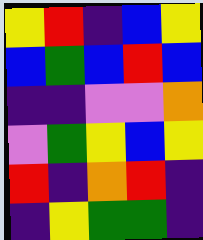[["yellow", "red", "indigo", "blue", "yellow"], ["blue", "green", "blue", "red", "blue"], ["indigo", "indigo", "violet", "violet", "orange"], ["violet", "green", "yellow", "blue", "yellow"], ["red", "indigo", "orange", "red", "indigo"], ["indigo", "yellow", "green", "green", "indigo"]]